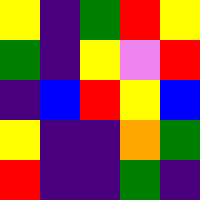[["yellow", "indigo", "green", "red", "yellow"], ["green", "indigo", "yellow", "violet", "red"], ["indigo", "blue", "red", "yellow", "blue"], ["yellow", "indigo", "indigo", "orange", "green"], ["red", "indigo", "indigo", "green", "indigo"]]